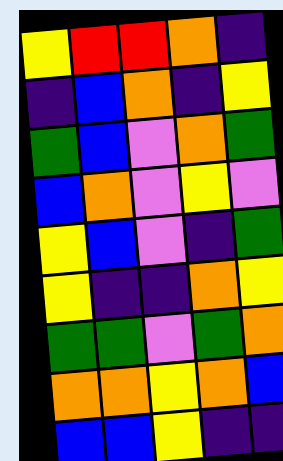[["yellow", "red", "red", "orange", "indigo"], ["indigo", "blue", "orange", "indigo", "yellow"], ["green", "blue", "violet", "orange", "green"], ["blue", "orange", "violet", "yellow", "violet"], ["yellow", "blue", "violet", "indigo", "green"], ["yellow", "indigo", "indigo", "orange", "yellow"], ["green", "green", "violet", "green", "orange"], ["orange", "orange", "yellow", "orange", "blue"], ["blue", "blue", "yellow", "indigo", "indigo"]]